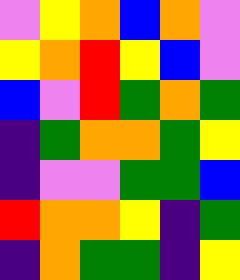[["violet", "yellow", "orange", "blue", "orange", "violet"], ["yellow", "orange", "red", "yellow", "blue", "violet"], ["blue", "violet", "red", "green", "orange", "green"], ["indigo", "green", "orange", "orange", "green", "yellow"], ["indigo", "violet", "violet", "green", "green", "blue"], ["red", "orange", "orange", "yellow", "indigo", "green"], ["indigo", "orange", "green", "green", "indigo", "yellow"]]